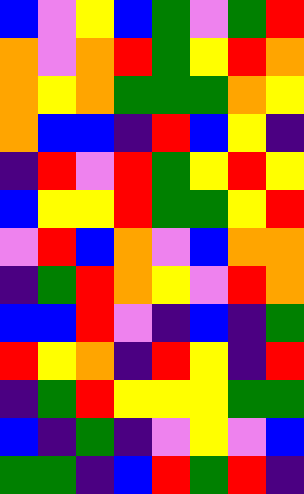[["blue", "violet", "yellow", "blue", "green", "violet", "green", "red"], ["orange", "violet", "orange", "red", "green", "yellow", "red", "orange"], ["orange", "yellow", "orange", "green", "green", "green", "orange", "yellow"], ["orange", "blue", "blue", "indigo", "red", "blue", "yellow", "indigo"], ["indigo", "red", "violet", "red", "green", "yellow", "red", "yellow"], ["blue", "yellow", "yellow", "red", "green", "green", "yellow", "red"], ["violet", "red", "blue", "orange", "violet", "blue", "orange", "orange"], ["indigo", "green", "red", "orange", "yellow", "violet", "red", "orange"], ["blue", "blue", "red", "violet", "indigo", "blue", "indigo", "green"], ["red", "yellow", "orange", "indigo", "red", "yellow", "indigo", "red"], ["indigo", "green", "red", "yellow", "yellow", "yellow", "green", "green"], ["blue", "indigo", "green", "indigo", "violet", "yellow", "violet", "blue"], ["green", "green", "indigo", "blue", "red", "green", "red", "indigo"]]